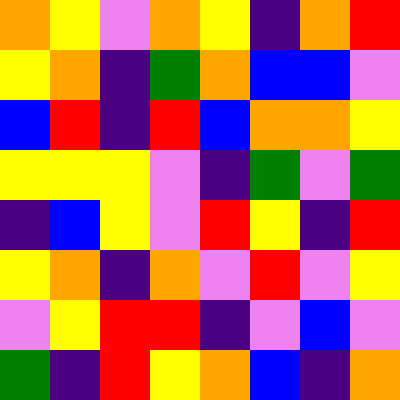[["orange", "yellow", "violet", "orange", "yellow", "indigo", "orange", "red"], ["yellow", "orange", "indigo", "green", "orange", "blue", "blue", "violet"], ["blue", "red", "indigo", "red", "blue", "orange", "orange", "yellow"], ["yellow", "yellow", "yellow", "violet", "indigo", "green", "violet", "green"], ["indigo", "blue", "yellow", "violet", "red", "yellow", "indigo", "red"], ["yellow", "orange", "indigo", "orange", "violet", "red", "violet", "yellow"], ["violet", "yellow", "red", "red", "indigo", "violet", "blue", "violet"], ["green", "indigo", "red", "yellow", "orange", "blue", "indigo", "orange"]]